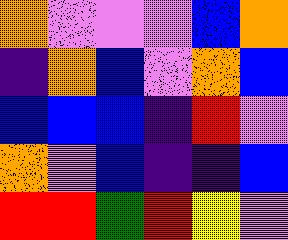[["orange", "violet", "violet", "violet", "blue", "orange"], ["indigo", "orange", "blue", "violet", "orange", "blue"], ["blue", "blue", "blue", "indigo", "red", "violet"], ["orange", "violet", "blue", "indigo", "indigo", "blue"], ["red", "red", "green", "red", "yellow", "violet"]]